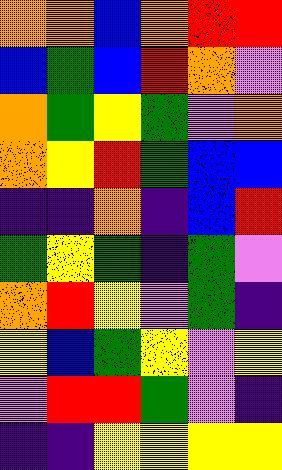[["orange", "orange", "blue", "orange", "red", "red"], ["blue", "green", "blue", "red", "orange", "violet"], ["orange", "green", "yellow", "green", "violet", "orange"], ["orange", "yellow", "red", "green", "blue", "blue"], ["indigo", "indigo", "orange", "indigo", "blue", "red"], ["green", "yellow", "green", "indigo", "green", "violet"], ["orange", "red", "yellow", "violet", "green", "indigo"], ["yellow", "blue", "green", "yellow", "violet", "yellow"], ["violet", "red", "red", "green", "violet", "indigo"], ["indigo", "indigo", "yellow", "yellow", "yellow", "yellow"]]